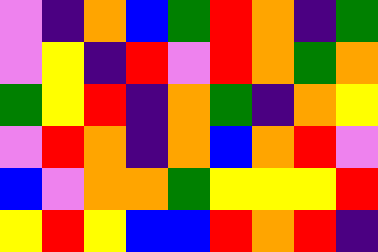[["violet", "indigo", "orange", "blue", "green", "red", "orange", "indigo", "green"], ["violet", "yellow", "indigo", "red", "violet", "red", "orange", "green", "orange"], ["green", "yellow", "red", "indigo", "orange", "green", "indigo", "orange", "yellow"], ["violet", "red", "orange", "indigo", "orange", "blue", "orange", "red", "violet"], ["blue", "violet", "orange", "orange", "green", "yellow", "yellow", "yellow", "red"], ["yellow", "red", "yellow", "blue", "blue", "red", "orange", "red", "indigo"]]